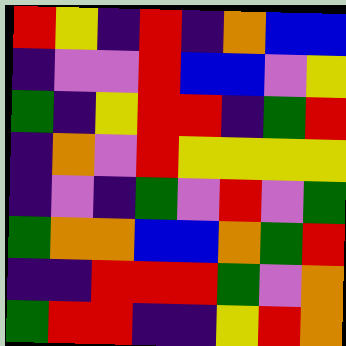[["red", "yellow", "indigo", "red", "indigo", "orange", "blue", "blue"], ["indigo", "violet", "violet", "red", "blue", "blue", "violet", "yellow"], ["green", "indigo", "yellow", "red", "red", "indigo", "green", "red"], ["indigo", "orange", "violet", "red", "yellow", "yellow", "yellow", "yellow"], ["indigo", "violet", "indigo", "green", "violet", "red", "violet", "green"], ["green", "orange", "orange", "blue", "blue", "orange", "green", "red"], ["indigo", "indigo", "red", "red", "red", "green", "violet", "orange"], ["green", "red", "red", "indigo", "indigo", "yellow", "red", "orange"]]